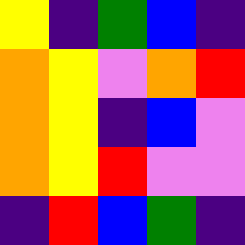[["yellow", "indigo", "green", "blue", "indigo"], ["orange", "yellow", "violet", "orange", "red"], ["orange", "yellow", "indigo", "blue", "violet"], ["orange", "yellow", "red", "violet", "violet"], ["indigo", "red", "blue", "green", "indigo"]]